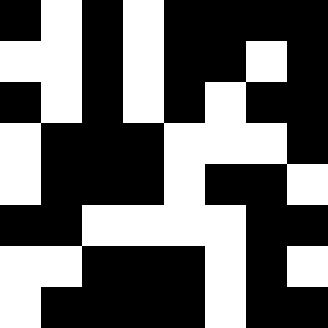[["black", "white", "black", "white", "black", "black", "black", "black"], ["white", "white", "black", "white", "black", "black", "white", "black"], ["black", "white", "black", "white", "black", "white", "black", "black"], ["white", "black", "black", "black", "white", "white", "white", "black"], ["white", "black", "black", "black", "white", "black", "black", "white"], ["black", "black", "white", "white", "white", "white", "black", "black"], ["white", "white", "black", "black", "black", "white", "black", "white"], ["white", "black", "black", "black", "black", "white", "black", "black"]]